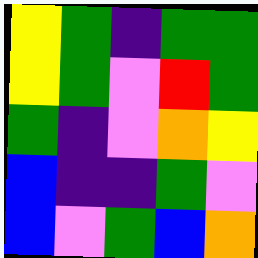[["yellow", "green", "indigo", "green", "green"], ["yellow", "green", "violet", "red", "green"], ["green", "indigo", "violet", "orange", "yellow"], ["blue", "indigo", "indigo", "green", "violet"], ["blue", "violet", "green", "blue", "orange"]]